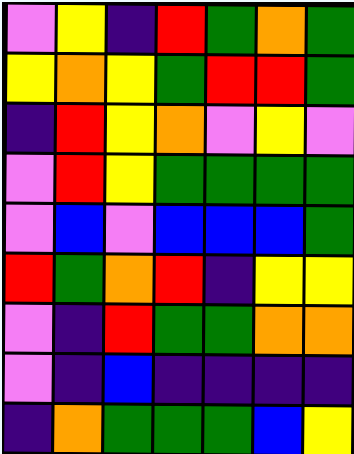[["violet", "yellow", "indigo", "red", "green", "orange", "green"], ["yellow", "orange", "yellow", "green", "red", "red", "green"], ["indigo", "red", "yellow", "orange", "violet", "yellow", "violet"], ["violet", "red", "yellow", "green", "green", "green", "green"], ["violet", "blue", "violet", "blue", "blue", "blue", "green"], ["red", "green", "orange", "red", "indigo", "yellow", "yellow"], ["violet", "indigo", "red", "green", "green", "orange", "orange"], ["violet", "indigo", "blue", "indigo", "indigo", "indigo", "indigo"], ["indigo", "orange", "green", "green", "green", "blue", "yellow"]]